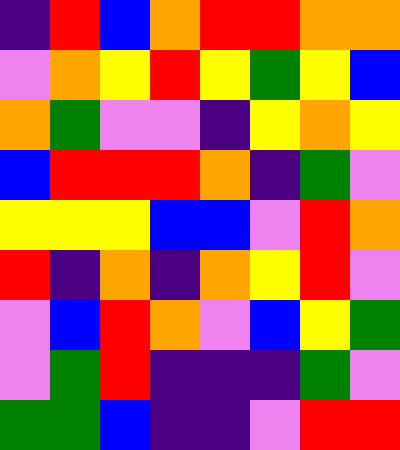[["indigo", "red", "blue", "orange", "red", "red", "orange", "orange"], ["violet", "orange", "yellow", "red", "yellow", "green", "yellow", "blue"], ["orange", "green", "violet", "violet", "indigo", "yellow", "orange", "yellow"], ["blue", "red", "red", "red", "orange", "indigo", "green", "violet"], ["yellow", "yellow", "yellow", "blue", "blue", "violet", "red", "orange"], ["red", "indigo", "orange", "indigo", "orange", "yellow", "red", "violet"], ["violet", "blue", "red", "orange", "violet", "blue", "yellow", "green"], ["violet", "green", "red", "indigo", "indigo", "indigo", "green", "violet"], ["green", "green", "blue", "indigo", "indigo", "violet", "red", "red"]]